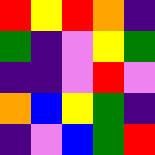[["red", "yellow", "red", "orange", "indigo"], ["green", "indigo", "violet", "yellow", "green"], ["indigo", "indigo", "violet", "red", "violet"], ["orange", "blue", "yellow", "green", "indigo"], ["indigo", "violet", "blue", "green", "red"]]